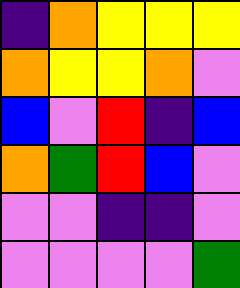[["indigo", "orange", "yellow", "yellow", "yellow"], ["orange", "yellow", "yellow", "orange", "violet"], ["blue", "violet", "red", "indigo", "blue"], ["orange", "green", "red", "blue", "violet"], ["violet", "violet", "indigo", "indigo", "violet"], ["violet", "violet", "violet", "violet", "green"]]